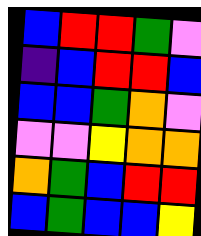[["blue", "red", "red", "green", "violet"], ["indigo", "blue", "red", "red", "blue"], ["blue", "blue", "green", "orange", "violet"], ["violet", "violet", "yellow", "orange", "orange"], ["orange", "green", "blue", "red", "red"], ["blue", "green", "blue", "blue", "yellow"]]